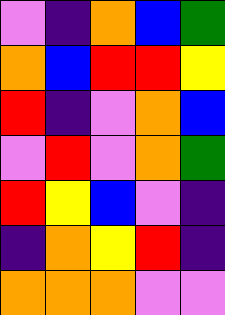[["violet", "indigo", "orange", "blue", "green"], ["orange", "blue", "red", "red", "yellow"], ["red", "indigo", "violet", "orange", "blue"], ["violet", "red", "violet", "orange", "green"], ["red", "yellow", "blue", "violet", "indigo"], ["indigo", "orange", "yellow", "red", "indigo"], ["orange", "orange", "orange", "violet", "violet"]]